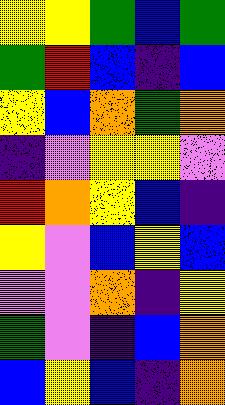[["yellow", "yellow", "green", "blue", "green"], ["green", "red", "blue", "indigo", "blue"], ["yellow", "blue", "orange", "green", "orange"], ["indigo", "violet", "yellow", "yellow", "violet"], ["red", "orange", "yellow", "blue", "indigo"], ["yellow", "violet", "blue", "yellow", "blue"], ["violet", "violet", "orange", "indigo", "yellow"], ["green", "violet", "indigo", "blue", "orange"], ["blue", "yellow", "blue", "indigo", "orange"]]